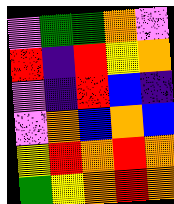[["violet", "green", "green", "orange", "violet"], ["red", "indigo", "red", "yellow", "orange"], ["violet", "indigo", "red", "blue", "indigo"], ["violet", "orange", "blue", "orange", "blue"], ["yellow", "red", "orange", "red", "orange"], ["green", "yellow", "orange", "red", "orange"]]